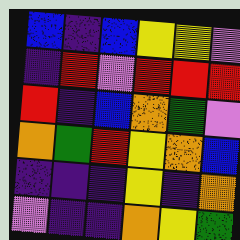[["blue", "indigo", "blue", "yellow", "yellow", "violet"], ["indigo", "red", "violet", "red", "red", "red"], ["red", "indigo", "blue", "orange", "green", "violet"], ["orange", "green", "red", "yellow", "orange", "blue"], ["indigo", "indigo", "indigo", "yellow", "indigo", "orange"], ["violet", "indigo", "indigo", "orange", "yellow", "green"]]